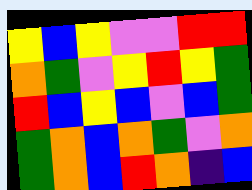[["yellow", "blue", "yellow", "violet", "violet", "red", "red"], ["orange", "green", "violet", "yellow", "red", "yellow", "green"], ["red", "blue", "yellow", "blue", "violet", "blue", "green"], ["green", "orange", "blue", "orange", "green", "violet", "orange"], ["green", "orange", "blue", "red", "orange", "indigo", "blue"]]